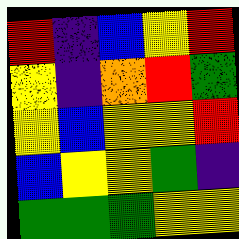[["red", "indigo", "blue", "yellow", "red"], ["yellow", "indigo", "orange", "red", "green"], ["yellow", "blue", "yellow", "yellow", "red"], ["blue", "yellow", "yellow", "green", "indigo"], ["green", "green", "green", "yellow", "yellow"]]